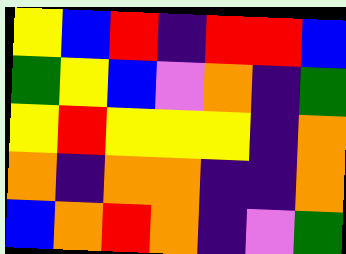[["yellow", "blue", "red", "indigo", "red", "red", "blue"], ["green", "yellow", "blue", "violet", "orange", "indigo", "green"], ["yellow", "red", "yellow", "yellow", "yellow", "indigo", "orange"], ["orange", "indigo", "orange", "orange", "indigo", "indigo", "orange"], ["blue", "orange", "red", "orange", "indigo", "violet", "green"]]